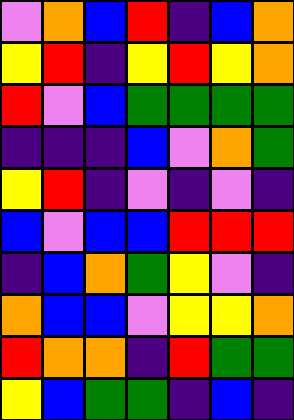[["violet", "orange", "blue", "red", "indigo", "blue", "orange"], ["yellow", "red", "indigo", "yellow", "red", "yellow", "orange"], ["red", "violet", "blue", "green", "green", "green", "green"], ["indigo", "indigo", "indigo", "blue", "violet", "orange", "green"], ["yellow", "red", "indigo", "violet", "indigo", "violet", "indigo"], ["blue", "violet", "blue", "blue", "red", "red", "red"], ["indigo", "blue", "orange", "green", "yellow", "violet", "indigo"], ["orange", "blue", "blue", "violet", "yellow", "yellow", "orange"], ["red", "orange", "orange", "indigo", "red", "green", "green"], ["yellow", "blue", "green", "green", "indigo", "blue", "indigo"]]